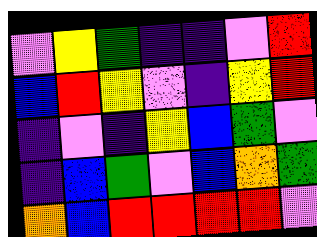[["violet", "yellow", "green", "indigo", "indigo", "violet", "red"], ["blue", "red", "yellow", "violet", "indigo", "yellow", "red"], ["indigo", "violet", "indigo", "yellow", "blue", "green", "violet"], ["indigo", "blue", "green", "violet", "blue", "orange", "green"], ["orange", "blue", "red", "red", "red", "red", "violet"]]